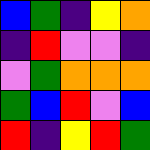[["blue", "green", "indigo", "yellow", "orange"], ["indigo", "red", "violet", "violet", "indigo"], ["violet", "green", "orange", "orange", "orange"], ["green", "blue", "red", "violet", "blue"], ["red", "indigo", "yellow", "red", "green"]]